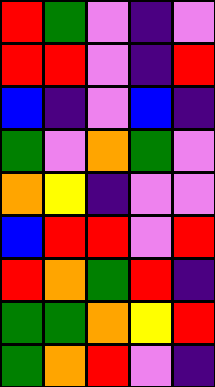[["red", "green", "violet", "indigo", "violet"], ["red", "red", "violet", "indigo", "red"], ["blue", "indigo", "violet", "blue", "indigo"], ["green", "violet", "orange", "green", "violet"], ["orange", "yellow", "indigo", "violet", "violet"], ["blue", "red", "red", "violet", "red"], ["red", "orange", "green", "red", "indigo"], ["green", "green", "orange", "yellow", "red"], ["green", "orange", "red", "violet", "indigo"]]